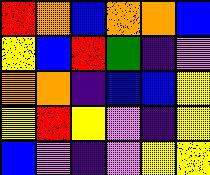[["red", "orange", "blue", "orange", "orange", "blue"], ["yellow", "blue", "red", "green", "indigo", "violet"], ["orange", "orange", "indigo", "blue", "blue", "yellow"], ["yellow", "red", "yellow", "violet", "indigo", "yellow"], ["blue", "violet", "indigo", "violet", "yellow", "yellow"]]